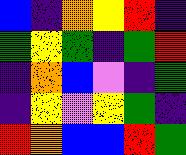[["blue", "indigo", "orange", "yellow", "red", "indigo"], ["green", "yellow", "green", "indigo", "green", "red"], ["indigo", "orange", "blue", "violet", "indigo", "green"], ["indigo", "yellow", "violet", "yellow", "green", "indigo"], ["red", "orange", "blue", "blue", "red", "green"]]